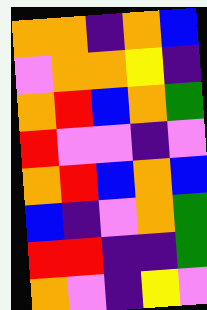[["orange", "orange", "indigo", "orange", "blue"], ["violet", "orange", "orange", "yellow", "indigo"], ["orange", "red", "blue", "orange", "green"], ["red", "violet", "violet", "indigo", "violet"], ["orange", "red", "blue", "orange", "blue"], ["blue", "indigo", "violet", "orange", "green"], ["red", "red", "indigo", "indigo", "green"], ["orange", "violet", "indigo", "yellow", "violet"]]